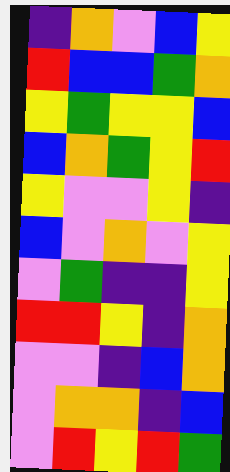[["indigo", "orange", "violet", "blue", "yellow"], ["red", "blue", "blue", "green", "orange"], ["yellow", "green", "yellow", "yellow", "blue"], ["blue", "orange", "green", "yellow", "red"], ["yellow", "violet", "violet", "yellow", "indigo"], ["blue", "violet", "orange", "violet", "yellow"], ["violet", "green", "indigo", "indigo", "yellow"], ["red", "red", "yellow", "indigo", "orange"], ["violet", "violet", "indigo", "blue", "orange"], ["violet", "orange", "orange", "indigo", "blue"], ["violet", "red", "yellow", "red", "green"]]